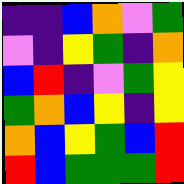[["indigo", "indigo", "blue", "orange", "violet", "green"], ["violet", "indigo", "yellow", "green", "indigo", "orange"], ["blue", "red", "indigo", "violet", "green", "yellow"], ["green", "orange", "blue", "yellow", "indigo", "yellow"], ["orange", "blue", "yellow", "green", "blue", "red"], ["red", "blue", "green", "green", "green", "red"]]